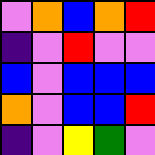[["violet", "orange", "blue", "orange", "red"], ["indigo", "violet", "red", "violet", "violet"], ["blue", "violet", "blue", "blue", "blue"], ["orange", "violet", "blue", "blue", "red"], ["indigo", "violet", "yellow", "green", "violet"]]